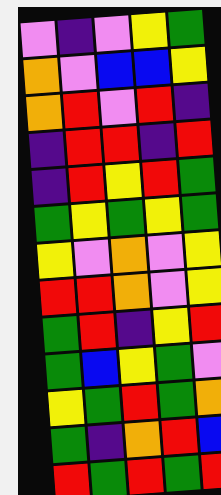[["violet", "indigo", "violet", "yellow", "green"], ["orange", "violet", "blue", "blue", "yellow"], ["orange", "red", "violet", "red", "indigo"], ["indigo", "red", "red", "indigo", "red"], ["indigo", "red", "yellow", "red", "green"], ["green", "yellow", "green", "yellow", "green"], ["yellow", "violet", "orange", "violet", "yellow"], ["red", "red", "orange", "violet", "yellow"], ["green", "red", "indigo", "yellow", "red"], ["green", "blue", "yellow", "green", "violet"], ["yellow", "green", "red", "green", "orange"], ["green", "indigo", "orange", "red", "blue"], ["red", "green", "red", "green", "red"]]